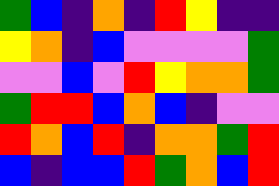[["green", "blue", "indigo", "orange", "indigo", "red", "yellow", "indigo", "indigo"], ["yellow", "orange", "indigo", "blue", "violet", "violet", "violet", "violet", "green"], ["violet", "violet", "blue", "violet", "red", "yellow", "orange", "orange", "green"], ["green", "red", "red", "blue", "orange", "blue", "indigo", "violet", "violet"], ["red", "orange", "blue", "red", "indigo", "orange", "orange", "green", "red"], ["blue", "indigo", "blue", "blue", "red", "green", "orange", "blue", "red"]]